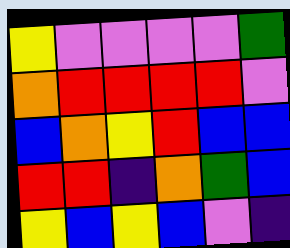[["yellow", "violet", "violet", "violet", "violet", "green"], ["orange", "red", "red", "red", "red", "violet"], ["blue", "orange", "yellow", "red", "blue", "blue"], ["red", "red", "indigo", "orange", "green", "blue"], ["yellow", "blue", "yellow", "blue", "violet", "indigo"]]